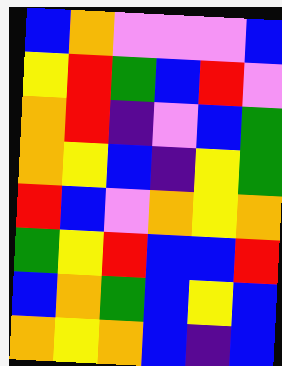[["blue", "orange", "violet", "violet", "violet", "blue"], ["yellow", "red", "green", "blue", "red", "violet"], ["orange", "red", "indigo", "violet", "blue", "green"], ["orange", "yellow", "blue", "indigo", "yellow", "green"], ["red", "blue", "violet", "orange", "yellow", "orange"], ["green", "yellow", "red", "blue", "blue", "red"], ["blue", "orange", "green", "blue", "yellow", "blue"], ["orange", "yellow", "orange", "blue", "indigo", "blue"]]